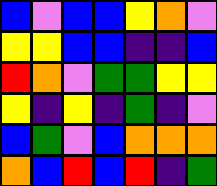[["blue", "violet", "blue", "blue", "yellow", "orange", "violet"], ["yellow", "yellow", "blue", "blue", "indigo", "indigo", "blue"], ["red", "orange", "violet", "green", "green", "yellow", "yellow"], ["yellow", "indigo", "yellow", "indigo", "green", "indigo", "violet"], ["blue", "green", "violet", "blue", "orange", "orange", "orange"], ["orange", "blue", "red", "blue", "red", "indigo", "green"]]